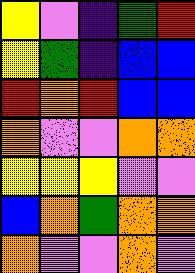[["yellow", "violet", "indigo", "green", "red"], ["yellow", "green", "indigo", "blue", "blue"], ["red", "orange", "red", "blue", "blue"], ["orange", "violet", "violet", "orange", "orange"], ["yellow", "yellow", "yellow", "violet", "violet"], ["blue", "orange", "green", "orange", "orange"], ["orange", "violet", "violet", "orange", "violet"]]